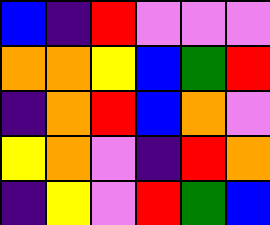[["blue", "indigo", "red", "violet", "violet", "violet"], ["orange", "orange", "yellow", "blue", "green", "red"], ["indigo", "orange", "red", "blue", "orange", "violet"], ["yellow", "orange", "violet", "indigo", "red", "orange"], ["indigo", "yellow", "violet", "red", "green", "blue"]]